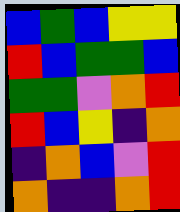[["blue", "green", "blue", "yellow", "yellow"], ["red", "blue", "green", "green", "blue"], ["green", "green", "violet", "orange", "red"], ["red", "blue", "yellow", "indigo", "orange"], ["indigo", "orange", "blue", "violet", "red"], ["orange", "indigo", "indigo", "orange", "red"]]